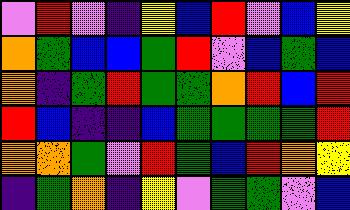[["violet", "red", "violet", "indigo", "yellow", "blue", "red", "violet", "blue", "yellow"], ["orange", "green", "blue", "blue", "green", "red", "violet", "blue", "green", "blue"], ["orange", "indigo", "green", "red", "green", "green", "orange", "red", "blue", "red"], ["red", "blue", "indigo", "indigo", "blue", "green", "green", "green", "green", "red"], ["orange", "orange", "green", "violet", "red", "green", "blue", "red", "orange", "yellow"], ["indigo", "green", "orange", "indigo", "yellow", "violet", "green", "green", "violet", "blue"]]